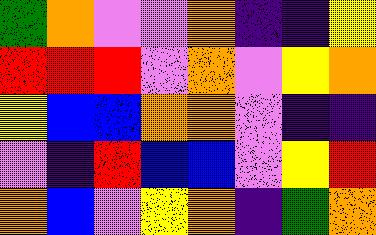[["green", "orange", "violet", "violet", "orange", "indigo", "indigo", "yellow"], ["red", "red", "red", "violet", "orange", "violet", "yellow", "orange"], ["yellow", "blue", "blue", "orange", "orange", "violet", "indigo", "indigo"], ["violet", "indigo", "red", "blue", "blue", "violet", "yellow", "red"], ["orange", "blue", "violet", "yellow", "orange", "indigo", "green", "orange"]]